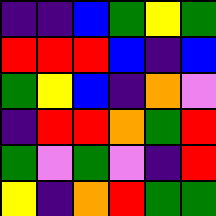[["indigo", "indigo", "blue", "green", "yellow", "green"], ["red", "red", "red", "blue", "indigo", "blue"], ["green", "yellow", "blue", "indigo", "orange", "violet"], ["indigo", "red", "red", "orange", "green", "red"], ["green", "violet", "green", "violet", "indigo", "red"], ["yellow", "indigo", "orange", "red", "green", "green"]]